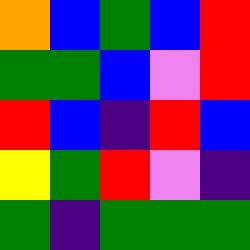[["orange", "blue", "green", "blue", "red"], ["green", "green", "blue", "violet", "red"], ["red", "blue", "indigo", "red", "blue"], ["yellow", "green", "red", "violet", "indigo"], ["green", "indigo", "green", "green", "green"]]